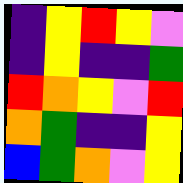[["indigo", "yellow", "red", "yellow", "violet"], ["indigo", "yellow", "indigo", "indigo", "green"], ["red", "orange", "yellow", "violet", "red"], ["orange", "green", "indigo", "indigo", "yellow"], ["blue", "green", "orange", "violet", "yellow"]]